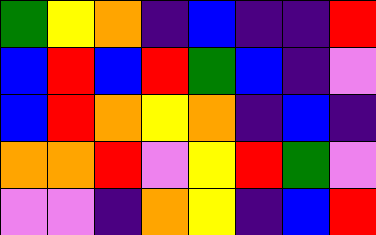[["green", "yellow", "orange", "indigo", "blue", "indigo", "indigo", "red"], ["blue", "red", "blue", "red", "green", "blue", "indigo", "violet"], ["blue", "red", "orange", "yellow", "orange", "indigo", "blue", "indigo"], ["orange", "orange", "red", "violet", "yellow", "red", "green", "violet"], ["violet", "violet", "indigo", "orange", "yellow", "indigo", "blue", "red"]]